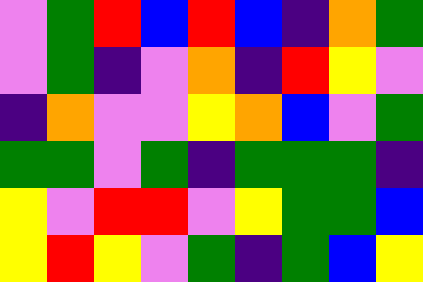[["violet", "green", "red", "blue", "red", "blue", "indigo", "orange", "green"], ["violet", "green", "indigo", "violet", "orange", "indigo", "red", "yellow", "violet"], ["indigo", "orange", "violet", "violet", "yellow", "orange", "blue", "violet", "green"], ["green", "green", "violet", "green", "indigo", "green", "green", "green", "indigo"], ["yellow", "violet", "red", "red", "violet", "yellow", "green", "green", "blue"], ["yellow", "red", "yellow", "violet", "green", "indigo", "green", "blue", "yellow"]]